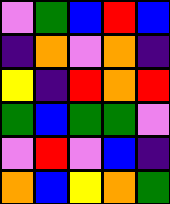[["violet", "green", "blue", "red", "blue"], ["indigo", "orange", "violet", "orange", "indigo"], ["yellow", "indigo", "red", "orange", "red"], ["green", "blue", "green", "green", "violet"], ["violet", "red", "violet", "blue", "indigo"], ["orange", "blue", "yellow", "orange", "green"]]